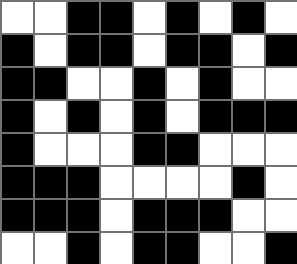[["white", "white", "black", "black", "white", "black", "white", "black", "white"], ["black", "white", "black", "black", "white", "black", "black", "white", "black"], ["black", "black", "white", "white", "black", "white", "black", "white", "white"], ["black", "white", "black", "white", "black", "white", "black", "black", "black"], ["black", "white", "white", "white", "black", "black", "white", "white", "white"], ["black", "black", "black", "white", "white", "white", "white", "black", "white"], ["black", "black", "black", "white", "black", "black", "black", "white", "white"], ["white", "white", "black", "white", "black", "black", "white", "white", "black"]]